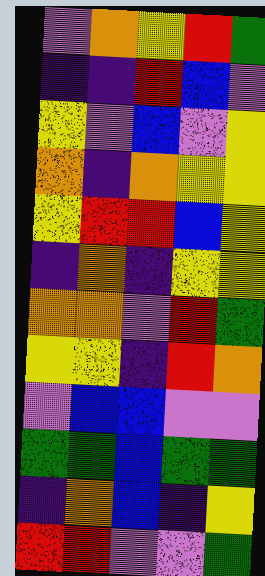[["violet", "orange", "yellow", "red", "green"], ["indigo", "indigo", "red", "blue", "violet"], ["yellow", "violet", "blue", "violet", "yellow"], ["orange", "indigo", "orange", "yellow", "yellow"], ["yellow", "red", "red", "blue", "yellow"], ["indigo", "orange", "indigo", "yellow", "yellow"], ["orange", "orange", "violet", "red", "green"], ["yellow", "yellow", "indigo", "red", "orange"], ["violet", "blue", "blue", "violet", "violet"], ["green", "green", "blue", "green", "green"], ["indigo", "orange", "blue", "indigo", "yellow"], ["red", "red", "violet", "violet", "green"]]